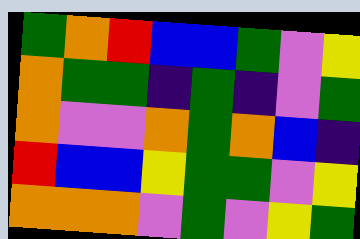[["green", "orange", "red", "blue", "blue", "green", "violet", "yellow"], ["orange", "green", "green", "indigo", "green", "indigo", "violet", "green"], ["orange", "violet", "violet", "orange", "green", "orange", "blue", "indigo"], ["red", "blue", "blue", "yellow", "green", "green", "violet", "yellow"], ["orange", "orange", "orange", "violet", "green", "violet", "yellow", "green"]]